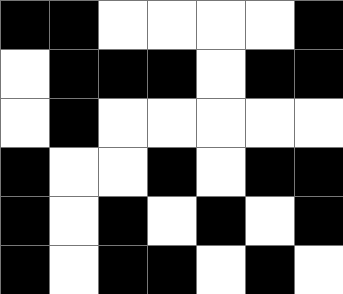[["black", "black", "white", "white", "white", "white", "black"], ["white", "black", "black", "black", "white", "black", "black"], ["white", "black", "white", "white", "white", "white", "white"], ["black", "white", "white", "black", "white", "black", "black"], ["black", "white", "black", "white", "black", "white", "black"], ["black", "white", "black", "black", "white", "black", "white"]]